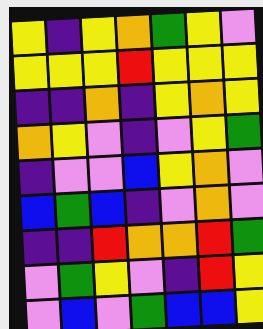[["yellow", "indigo", "yellow", "orange", "green", "yellow", "violet"], ["yellow", "yellow", "yellow", "red", "yellow", "yellow", "yellow"], ["indigo", "indigo", "orange", "indigo", "yellow", "orange", "yellow"], ["orange", "yellow", "violet", "indigo", "violet", "yellow", "green"], ["indigo", "violet", "violet", "blue", "yellow", "orange", "violet"], ["blue", "green", "blue", "indigo", "violet", "orange", "violet"], ["indigo", "indigo", "red", "orange", "orange", "red", "green"], ["violet", "green", "yellow", "violet", "indigo", "red", "yellow"], ["violet", "blue", "violet", "green", "blue", "blue", "yellow"]]